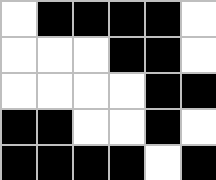[["white", "black", "black", "black", "black", "white"], ["white", "white", "white", "black", "black", "white"], ["white", "white", "white", "white", "black", "black"], ["black", "black", "white", "white", "black", "white"], ["black", "black", "black", "black", "white", "black"]]